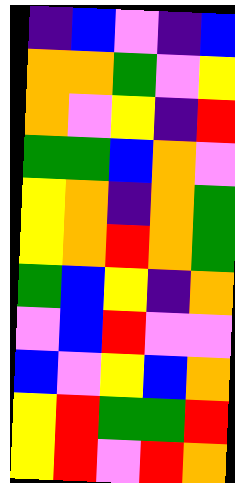[["indigo", "blue", "violet", "indigo", "blue"], ["orange", "orange", "green", "violet", "yellow"], ["orange", "violet", "yellow", "indigo", "red"], ["green", "green", "blue", "orange", "violet"], ["yellow", "orange", "indigo", "orange", "green"], ["yellow", "orange", "red", "orange", "green"], ["green", "blue", "yellow", "indigo", "orange"], ["violet", "blue", "red", "violet", "violet"], ["blue", "violet", "yellow", "blue", "orange"], ["yellow", "red", "green", "green", "red"], ["yellow", "red", "violet", "red", "orange"]]